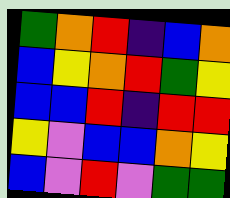[["green", "orange", "red", "indigo", "blue", "orange"], ["blue", "yellow", "orange", "red", "green", "yellow"], ["blue", "blue", "red", "indigo", "red", "red"], ["yellow", "violet", "blue", "blue", "orange", "yellow"], ["blue", "violet", "red", "violet", "green", "green"]]